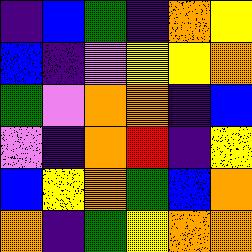[["indigo", "blue", "green", "indigo", "orange", "yellow"], ["blue", "indigo", "violet", "yellow", "yellow", "orange"], ["green", "violet", "orange", "orange", "indigo", "blue"], ["violet", "indigo", "orange", "red", "indigo", "yellow"], ["blue", "yellow", "orange", "green", "blue", "orange"], ["orange", "indigo", "green", "yellow", "orange", "orange"]]